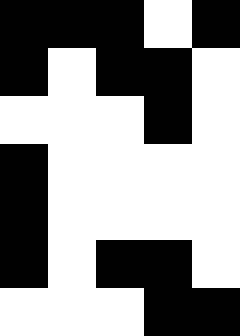[["black", "black", "black", "white", "black"], ["black", "white", "black", "black", "white"], ["white", "white", "white", "black", "white"], ["black", "white", "white", "white", "white"], ["black", "white", "white", "white", "white"], ["black", "white", "black", "black", "white"], ["white", "white", "white", "black", "black"]]